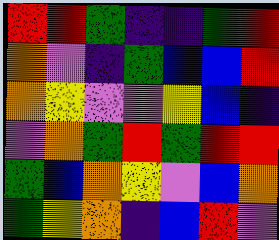[["red", "red", "green", "indigo", "indigo", "green", "red"], ["orange", "violet", "indigo", "green", "blue", "blue", "red"], ["orange", "yellow", "violet", "violet", "yellow", "blue", "indigo"], ["violet", "orange", "green", "red", "green", "red", "red"], ["green", "blue", "orange", "yellow", "violet", "blue", "orange"], ["green", "yellow", "orange", "indigo", "blue", "red", "violet"]]